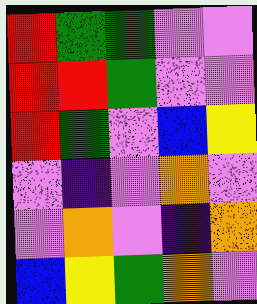[["red", "green", "green", "violet", "violet"], ["red", "red", "green", "violet", "violet"], ["red", "green", "violet", "blue", "yellow"], ["violet", "indigo", "violet", "orange", "violet"], ["violet", "orange", "violet", "indigo", "orange"], ["blue", "yellow", "green", "orange", "violet"]]